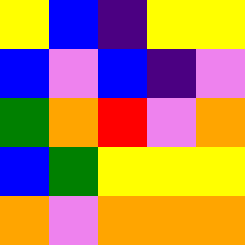[["yellow", "blue", "indigo", "yellow", "yellow"], ["blue", "violet", "blue", "indigo", "violet"], ["green", "orange", "red", "violet", "orange"], ["blue", "green", "yellow", "yellow", "yellow"], ["orange", "violet", "orange", "orange", "orange"]]